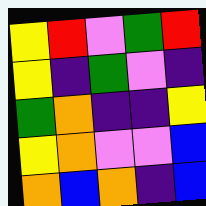[["yellow", "red", "violet", "green", "red"], ["yellow", "indigo", "green", "violet", "indigo"], ["green", "orange", "indigo", "indigo", "yellow"], ["yellow", "orange", "violet", "violet", "blue"], ["orange", "blue", "orange", "indigo", "blue"]]